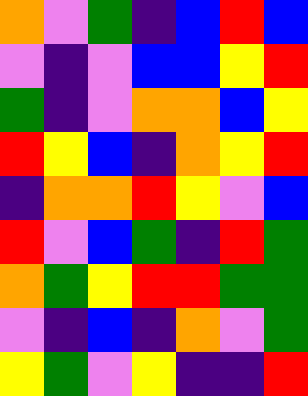[["orange", "violet", "green", "indigo", "blue", "red", "blue"], ["violet", "indigo", "violet", "blue", "blue", "yellow", "red"], ["green", "indigo", "violet", "orange", "orange", "blue", "yellow"], ["red", "yellow", "blue", "indigo", "orange", "yellow", "red"], ["indigo", "orange", "orange", "red", "yellow", "violet", "blue"], ["red", "violet", "blue", "green", "indigo", "red", "green"], ["orange", "green", "yellow", "red", "red", "green", "green"], ["violet", "indigo", "blue", "indigo", "orange", "violet", "green"], ["yellow", "green", "violet", "yellow", "indigo", "indigo", "red"]]